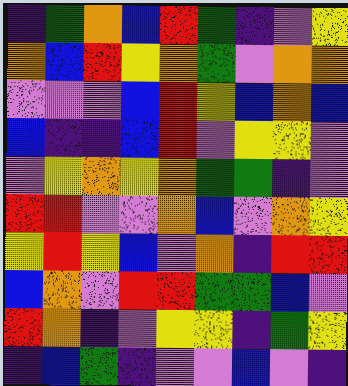[["indigo", "green", "orange", "blue", "red", "green", "indigo", "violet", "yellow"], ["orange", "blue", "red", "yellow", "orange", "green", "violet", "orange", "orange"], ["violet", "violet", "violet", "blue", "red", "yellow", "blue", "orange", "blue"], ["blue", "indigo", "indigo", "blue", "red", "violet", "yellow", "yellow", "violet"], ["violet", "yellow", "orange", "yellow", "orange", "green", "green", "indigo", "violet"], ["red", "red", "violet", "violet", "orange", "blue", "violet", "orange", "yellow"], ["yellow", "red", "yellow", "blue", "violet", "orange", "indigo", "red", "red"], ["blue", "orange", "violet", "red", "red", "green", "green", "blue", "violet"], ["red", "orange", "indigo", "violet", "yellow", "yellow", "indigo", "green", "yellow"], ["indigo", "blue", "green", "indigo", "violet", "violet", "blue", "violet", "indigo"]]